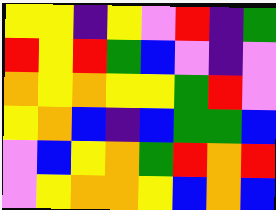[["yellow", "yellow", "indigo", "yellow", "violet", "red", "indigo", "green"], ["red", "yellow", "red", "green", "blue", "violet", "indigo", "violet"], ["orange", "yellow", "orange", "yellow", "yellow", "green", "red", "violet"], ["yellow", "orange", "blue", "indigo", "blue", "green", "green", "blue"], ["violet", "blue", "yellow", "orange", "green", "red", "orange", "red"], ["violet", "yellow", "orange", "orange", "yellow", "blue", "orange", "blue"]]